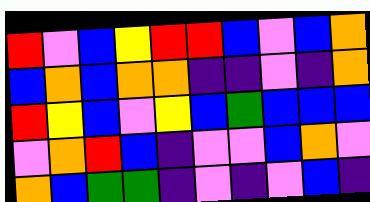[["red", "violet", "blue", "yellow", "red", "red", "blue", "violet", "blue", "orange"], ["blue", "orange", "blue", "orange", "orange", "indigo", "indigo", "violet", "indigo", "orange"], ["red", "yellow", "blue", "violet", "yellow", "blue", "green", "blue", "blue", "blue"], ["violet", "orange", "red", "blue", "indigo", "violet", "violet", "blue", "orange", "violet"], ["orange", "blue", "green", "green", "indigo", "violet", "indigo", "violet", "blue", "indigo"]]